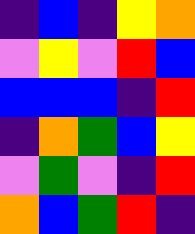[["indigo", "blue", "indigo", "yellow", "orange"], ["violet", "yellow", "violet", "red", "blue"], ["blue", "blue", "blue", "indigo", "red"], ["indigo", "orange", "green", "blue", "yellow"], ["violet", "green", "violet", "indigo", "red"], ["orange", "blue", "green", "red", "indigo"]]